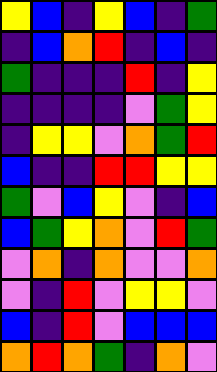[["yellow", "blue", "indigo", "yellow", "blue", "indigo", "green"], ["indigo", "blue", "orange", "red", "indigo", "blue", "indigo"], ["green", "indigo", "indigo", "indigo", "red", "indigo", "yellow"], ["indigo", "indigo", "indigo", "indigo", "violet", "green", "yellow"], ["indigo", "yellow", "yellow", "violet", "orange", "green", "red"], ["blue", "indigo", "indigo", "red", "red", "yellow", "yellow"], ["green", "violet", "blue", "yellow", "violet", "indigo", "blue"], ["blue", "green", "yellow", "orange", "violet", "red", "green"], ["violet", "orange", "indigo", "orange", "violet", "violet", "orange"], ["violet", "indigo", "red", "violet", "yellow", "yellow", "violet"], ["blue", "indigo", "red", "violet", "blue", "blue", "blue"], ["orange", "red", "orange", "green", "indigo", "orange", "violet"]]